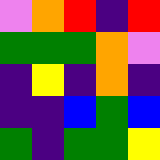[["violet", "orange", "red", "indigo", "red"], ["green", "green", "green", "orange", "violet"], ["indigo", "yellow", "indigo", "orange", "indigo"], ["indigo", "indigo", "blue", "green", "blue"], ["green", "indigo", "green", "green", "yellow"]]